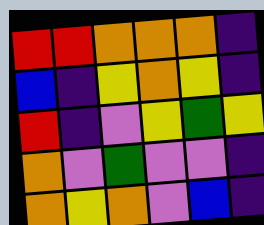[["red", "red", "orange", "orange", "orange", "indigo"], ["blue", "indigo", "yellow", "orange", "yellow", "indigo"], ["red", "indigo", "violet", "yellow", "green", "yellow"], ["orange", "violet", "green", "violet", "violet", "indigo"], ["orange", "yellow", "orange", "violet", "blue", "indigo"]]